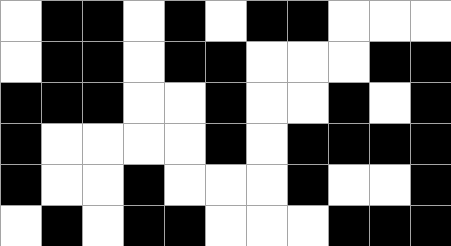[["white", "black", "black", "white", "black", "white", "black", "black", "white", "white", "white"], ["white", "black", "black", "white", "black", "black", "white", "white", "white", "black", "black"], ["black", "black", "black", "white", "white", "black", "white", "white", "black", "white", "black"], ["black", "white", "white", "white", "white", "black", "white", "black", "black", "black", "black"], ["black", "white", "white", "black", "white", "white", "white", "black", "white", "white", "black"], ["white", "black", "white", "black", "black", "white", "white", "white", "black", "black", "black"]]